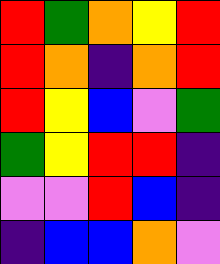[["red", "green", "orange", "yellow", "red"], ["red", "orange", "indigo", "orange", "red"], ["red", "yellow", "blue", "violet", "green"], ["green", "yellow", "red", "red", "indigo"], ["violet", "violet", "red", "blue", "indigo"], ["indigo", "blue", "blue", "orange", "violet"]]